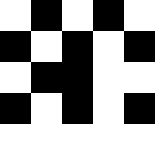[["white", "black", "white", "black", "white"], ["black", "white", "black", "white", "black"], ["white", "black", "black", "white", "white"], ["black", "white", "black", "white", "black"], ["white", "white", "white", "white", "white"]]